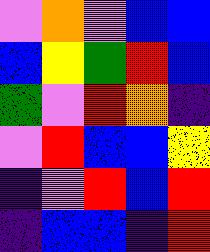[["violet", "orange", "violet", "blue", "blue"], ["blue", "yellow", "green", "red", "blue"], ["green", "violet", "red", "orange", "indigo"], ["violet", "red", "blue", "blue", "yellow"], ["indigo", "violet", "red", "blue", "red"], ["indigo", "blue", "blue", "indigo", "red"]]